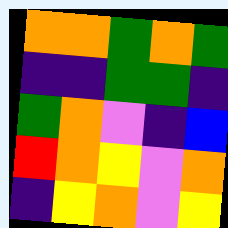[["orange", "orange", "green", "orange", "green"], ["indigo", "indigo", "green", "green", "indigo"], ["green", "orange", "violet", "indigo", "blue"], ["red", "orange", "yellow", "violet", "orange"], ["indigo", "yellow", "orange", "violet", "yellow"]]